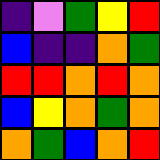[["indigo", "violet", "green", "yellow", "red"], ["blue", "indigo", "indigo", "orange", "green"], ["red", "red", "orange", "red", "orange"], ["blue", "yellow", "orange", "green", "orange"], ["orange", "green", "blue", "orange", "red"]]